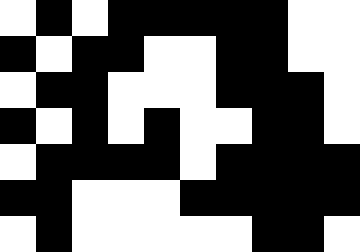[["white", "black", "white", "black", "black", "black", "black", "black", "white", "white"], ["black", "white", "black", "black", "white", "white", "black", "black", "white", "white"], ["white", "black", "black", "white", "white", "white", "black", "black", "black", "white"], ["black", "white", "black", "white", "black", "white", "white", "black", "black", "white"], ["white", "black", "black", "black", "black", "white", "black", "black", "black", "black"], ["black", "black", "white", "white", "white", "black", "black", "black", "black", "black"], ["white", "black", "white", "white", "white", "white", "white", "black", "black", "white"]]